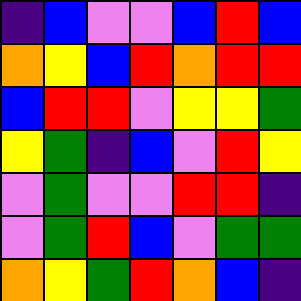[["indigo", "blue", "violet", "violet", "blue", "red", "blue"], ["orange", "yellow", "blue", "red", "orange", "red", "red"], ["blue", "red", "red", "violet", "yellow", "yellow", "green"], ["yellow", "green", "indigo", "blue", "violet", "red", "yellow"], ["violet", "green", "violet", "violet", "red", "red", "indigo"], ["violet", "green", "red", "blue", "violet", "green", "green"], ["orange", "yellow", "green", "red", "orange", "blue", "indigo"]]